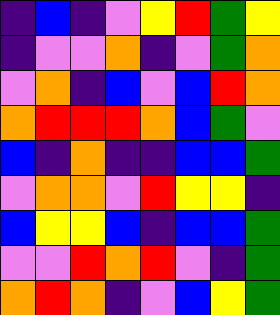[["indigo", "blue", "indigo", "violet", "yellow", "red", "green", "yellow"], ["indigo", "violet", "violet", "orange", "indigo", "violet", "green", "orange"], ["violet", "orange", "indigo", "blue", "violet", "blue", "red", "orange"], ["orange", "red", "red", "red", "orange", "blue", "green", "violet"], ["blue", "indigo", "orange", "indigo", "indigo", "blue", "blue", "green"], ["violet", "orange", "orange", "violet", "red", "yellow", "yellow", "indigo"], ["blue", "yellow", "yellow", "blue", "indigo", "blue", "blue", "green"], ["violet", "violet", "red", "orange", "red", "violet", "indigo", "green"], ["orange", "red", "orange", "indigo", "violet", "blue", "yellow", "green"]]